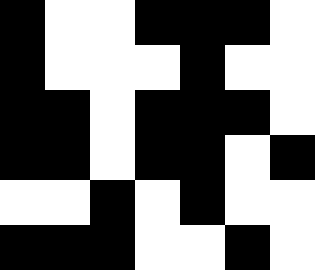[["black", "white", "white", "black", "black", "black", "white"], ["black", "white", "white", "white", "black", "white", "white"], ["black", "black", "white", "black", "black", "black", "white"], ["black", "black", "white", "black", "black", "white", "black"], ["white", "white", "black", "white", "black", "white", "white"], ["black", "black", "black", "white", "white", "black", "white"]]